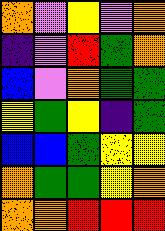[["orange", "violet", "yellow", "violet", "orange"], ["indigo", "violet", "red", "green", "orange"], ["blue", "violet", "orange", "green", "green"], ["yellow", "green", "yellow", "indigo", "green"], ["blue", "blue", "green", "yellow", "yellow"], ["orange", "green", "green", "yellow", "orange"], ["orange", "orange", "red", "red", "red"]]